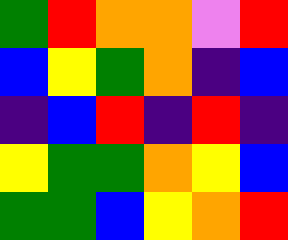[["green", "red", "orange", "orange", "violet", "red"], ["blue", "yellow", "green", "orange", "indigo", "blue"], ["indigo", "blue", "red", "indigo", "red", "indigo"], ["yellow", "green", "green", "orange", "yellow", "blue"], ["green", "green", "blue", "yellow", "orange", "red"]]